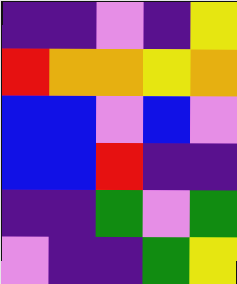[["indigo", "indigo", "violet", "indigo", "yellow"], ["red", "orange", "orange", "yellow", "orange"], ["blue", "blue", "violet", "blue", "violet"], ["blue", "blue", "red", "indigo", "indigo"], ["indigo", "indigo", "green", "violet", "green"], ["violet", "indigo", "indigo", "green", "yellow"]]